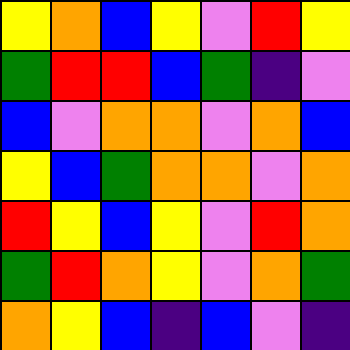[["yellow", "orange", "blue", "yellow", "violet", "red", "yellow"], ["green", "red", "red", "blue", "green", "indigo", "violet"], ["blue", "violet", "orange", "orange", "violet", "orange", "blue"], ["yellow", "blue", "green", "orange", "orange", "violet", "orange"], ["red", "yellow", "blue", "yellow", "violet", "red", "orange"], ["green", "red", "orange", "yellow", "violet", "orange", "green"], ["orange", "yellow", "blue", "indigo", "blue", "violet", "indigo"]]